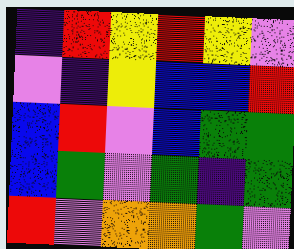[["indigo", "red", "yellow", "red", "yellow", "violet"], ["violet", "indigo", "yellow", "blue", "blue", "red"], ["blue", "red", "violet", "blue", "green", "green"], ["blue", "green", "violet", "green", "indigo", "green"], ["red", "violet", "orange", "orange", "green", "violet"]]